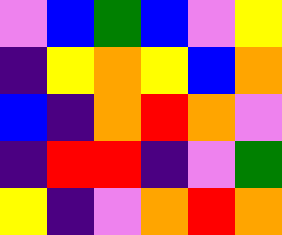[["violet", "blue", "green", "blue", "violet", "yellow"], ["indigo", "yellow", "orange", "yellow", "blue", "orange"], ["blue", "indigo", "orange", "red", "orange", "violet"], ["indigo", "red", "red", "indigo", "violet", "green"], ["yellow", "indigo", "violet", "orange", "red", "orange"]]